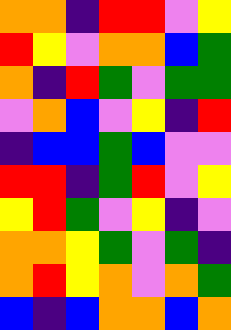[["orange", "orange", "indigo", "red", "red", "violet", "yellow"], ["red", "yellow", "violet", "orange", "orange", "blue", "green"], ["orange", "indigo", "red", "green", "violet", "green", "green"], ["violet", "orange", "blue", "violet", "yellow", "indigo", "red"], ["indigo", "blue", "blue", "green", "blue", "violet", "violet"], ["red", "red", "indigo", "green", "red", "violet", "yellow"], ["yellow", "red", "green", "violet", "yellow", "indigo", "violet"], ["orange", "orange", "yellow", "green", "violet", "green", "indigo"], ["orange", "red", "yellow", "orange", "violet", "orange", "green"], ["blue", "indigo", "blue", "orange", "orange", "blue", "orange"]]